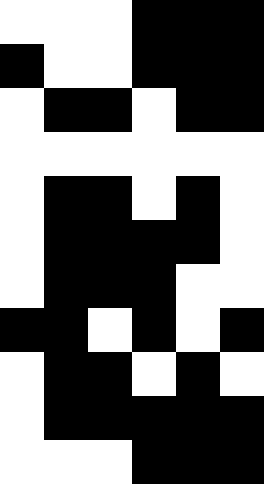[["white", "white", "white", "black", "black", "black"], ["black", "white", "white", "black", "black", "black"], ["white", "black", "black", "white", "black", "black"], ["white", "white", "white", "white", "white", "white"], ["white", "black", "black", "white", "black", "white"], ["white", "black", "black", "black", "black", "white"], ["white", "black", "black", "black", "white", "white"], ["black", "black", "white", "black", "white", "black"], ["white", "black", "black", "white", "black", "white"], ["white", "black", "black", "black", "black", "black"], ["white", "white", "white", "black", "black", "black"]]